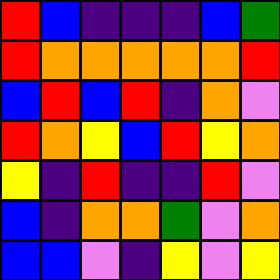[["red", "blue", "indigo", "indigo", "indigo", "blue", "green"], ["red", "orange", "orange", "orange", "orange", "orange", "red"], ["blue", "red", "blue", "red", "indigo", "orange", "violet"], ["red", "orange", "yellow", "blue", "red", "yellow", "orange"], ["yellow", "indigo", "red", "indigo", "indigo", "red", "violet"], ["blue", "indigo", "orange", "orange", "green", "violet", "orange"], ["blue", "blue", "violet", "indigo", "yellow", "violet", "yellow"]]